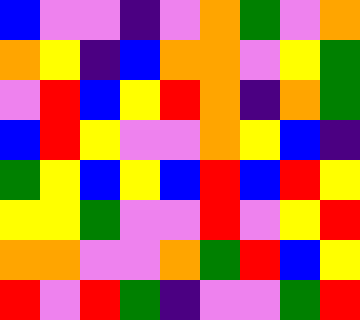[["blue", "violet", "violet", "indigo", "violet", "orange", "green", "violet", "orange"], ["orange", "yellow", "indigo", "blue", "orange", "orange", "violet", "yellow", "green"], ["violet", "red", "blue", "yellow", "red", "orange", "indigo", "orange", "green"], ["blue", "red", "yellow", "violet", "violet", "orange", "yellow", "blue", "indigo"], ["green", "yellow", "blue", "yellow", "blue", "red", "blue", "red", "yellow"], ["yellow", "yellow", "green", "violet", "violet", "red", "violet", "yellow", "red"], ["orange", "orange", "violet", "violet", "orange", "green", "red", "blue", "yellow"], ["red", "violet", "red", "green", "indigo", "violet", "violet", "green", "red"]]